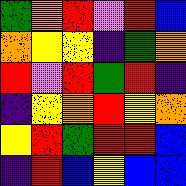[["green", "orange", "red", "violet", "red", "blue"], ["orange", "yellow", "yellow", "indigo", "green", "orange"], ["red", "violet", "red", "green", "red", "indigo"], ["indigo", "yellow", "orange", "red", "yellow", "orange"], ["yellow", "red", "green", "red", "red", "blue"], ["indigo", "red", "blue", "yellow", "blue", "blue"]]